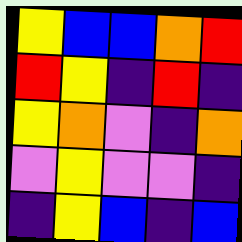[["yellow", "blue", "blue", "orange", "red"], ["red", "yellow", "indigo", "red", "indigo"], ["yellow", "orange", "violet", "indigo", "orange"], ["violet", "yellow", "violet", "violet", "indigo"], ["indigo", "yellow", "blue", "indigo", "blue"]]